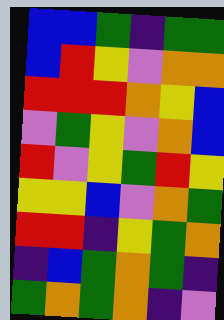[["blue", "blue", "green", "indigo", "green", "green"], ["blue", "red", "yellow", "violet", "orange", "orange"], ["red", "red", "red", "orange", "yellow", "blue"], ["violet", "green", "yellow", "violet", "orange", "blue"], ["red", "violet", "yellow", "green", "red", "yellow"], ["yellow", "yellow", "blue", "violet", "orange", "green"], ["red", "red", "indigo", "yellow", "green", "orange"], ["indigo", "blue", "green", "orange", "green", "indigo"], ["green", "orange", "green", "orange", "indigo", "violet"]]